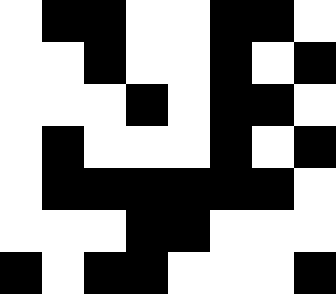[["white", "black", "black", "white", "white", "black", "black", "white"], ["white", "white", "black", "white", "white", "black", "white", "black"], ["white", "white", "white", "black", "white", "black", "black", "white"], ["white", "black", "white", "white", "white", "black", "white", "black"], ["white", "black", "black", "black", "black", "black", "black", "white"], ["white", "white", "white", "black", "black", "white", "white", "white"], ["black", "white", "black", "black", "white", "white", "white", "black"]]